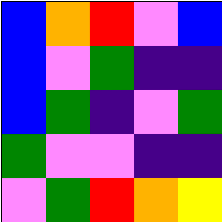[["blue", "orange", "red", "violet", "blue"], ["blue", "violet", "green", "indigo", "indigo"], ["blue", "green", "indigo", "violet", "green"], ["green", "violet", "violet", "indigo", "indigo"], ["violet", "green", "red", "orange", "yellow"]]